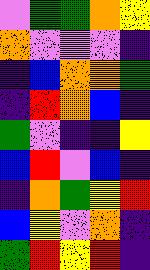[["violet", "green", "green", "orange", "yellow"], ["orange", "violet", "violet", "violet", "indigo"], ["indigo", "blue", "orange", "orange", "green"], ["indigo", "red", "orange", "blue", "indigo"], ["green", "violet", "indigo", "indigo", "yellow"], ["blue", "red", "violet", "blue", "indigo"], ["indigo", "orange", "green", "yellow", "red"], ["blue", "yellow", "violet", "orange", "indigo"], ["green", "red", "yellow", "red", "indigo"]]